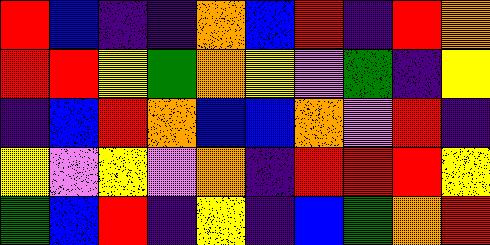[["red", "blue", "indigo", "indigo", "orange", "blue", "red", "indigo", "red", "orange"], ["red", "red", "yellow", "green", "orange", "yellow", "violet", "green", "indigo", "yellow"], ["indigo", "blue", "red", "orange", "blue", "blue", "orange", "violet", "red", "indigo"], ["yellow", "violet", "yellow", "violet", "orange", "indigo", "red", "red", "red", "yellow"], ["green", "blue", "red", "indigo", "yellow", "indigo", "blue", "green", "orange", "red"]]